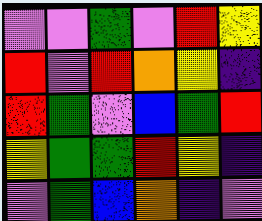[["violet", "violet", "green", "violet", "red", "yellow"], ["red", "violet", "red", "orange", "yellow", "indigo"], ["red", "green", "violet", "blue", "green", "red"], ["yellow", "green", "green", "red", "yellow", "indigo"], ["violet", "green", "blue", "orange", "indigo", "violet"]]